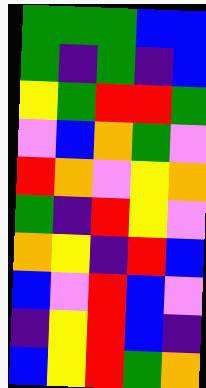[["green", "green", "green", "blue", "blue"], ["green", "indigo", "green", "indigo", "blue"], ["yellow", "green", "red", "red", "green"], ["violet", "blue", "orange", "green", "violet"], ["red", "orange", "violet", "yellow", "orange"], ["green", "indigo", "red", "yellow", "violet"], ["orange", "yellow", "indigo", "red", "blue"], ["blue", "violet", "red", "blue", "violet"], ["indigo", "yellow", "red", "blue", "indigo"], ["blue", "yellow", "red", "green", "orange"]]